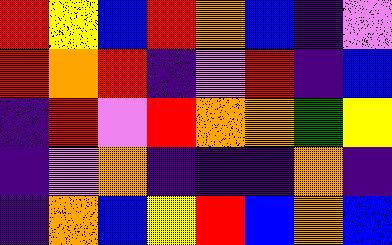[["red", "yellow", "blue", "red", "orange", "blue", "indigo", "violet"], ["red", "orange", "red", "indigo", "violet", "red", "indigo", "blue"], ["indigo", "red", "violet", "red", "orange", "orange", "green", "yellow"], ["indigo", "violet", "orange", "indigo", "indigo", "indigo", "orange", "indigo"], ["indigo", "orange", "blue", "yellow", "red", "blue", "orange", "blue"]]